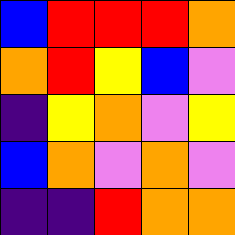[["blue", "red", "red", "red", "orange"], ["orange", "red", "yellow", "blue", "violet"], ["indigo", "yellow", "orange", "violet", "yellow"], ["blue", "orange", "violet", "orange", "violet"], ["indigo", "indigo", "red", "orange", "orange"]]